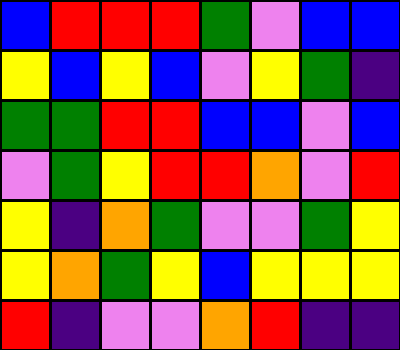[["blue", "red", "red", "red", "green", "violet", "blue", "blue"], ["yellow", "blue", "yellow", "blue", "violet", "yellow", "green", "indigo"], ["green", "green", "red", "red", "blue", "blue", "violet", "blue"], ["violet", "green", "yellow", "red", "red", "orange", "violet", "red"], ["yellow", "indigo", "orange", "green", "violet", "violet", "green", "yellow"], ["yellow", "orange", "green", "yellow", "blue", "yellow", "yellow", "yellow"], ["red", "indigo", "violet", "violet", "orange", "red", "indigo", "indigo"]]